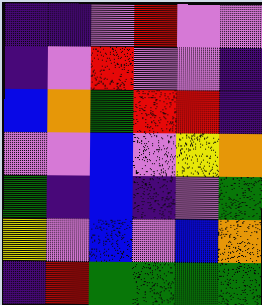[["indigo", "indigo", "violet", "red", "violet", "violet"], ["indigo", "violet", "red", "violet", "violet", "indigo"], ["blue", "orange", "green", "red", "red", "indigo"], ["violet", "violet", "blue", "violet", "yellow", "orange"], ["green", "indigo", "blue", "indigo", "violet", "green"], ["yellow", "violet", "blue", "violet", "blue", "orange"], ["indigo", "red", "green", "green", "green", "green"]]